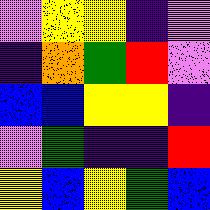[["violet", "yellow", "yellow", "indigo", "violet"], ["indigo", "orange", "green", "red", "violet"], ["blue", "blue", "yellow", "yellow", "indigo"], ["violet", "green", "indigo", "indigo", "red"], ["yellow", "blue", "yellow", "green", "blue"]]